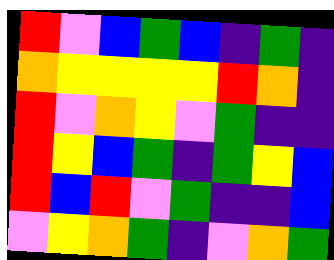[["red", "violet", "blue", "green", "blue", "indigo", "green", "indigo"], ["orange", "yellow", "yellow", "yellow", "yellow", "red", "orange", "indigo"], ["red", "violet", "orange", "yellow", "violet", "green", "indigo", "indigo"], ["red", "yellow", "blue", "green", "indigo", "green", "yellow", "blue"], ["red", "blue", "red", "violet", "green", "indigo", "indigo", "blue"], ["violet", "yellow", "orange", "green", "indigo", "violet", "orange", "green"]]